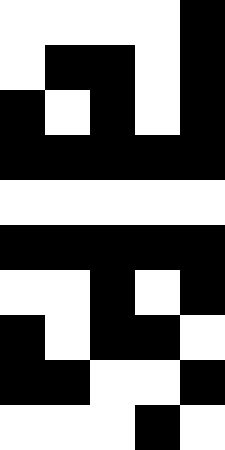[["white", "white", "white", "white", "black"], ["white", "black", "black", "white", "black"], ["black", "white", "black", "white", "black"], ["black", "black", "black", "black", "black"], ["white", "white", "white", "white", "white"], ["black", "black", "black", "black", "black"], ["white", "white", "black", "white", "black"], ["black", "white", "black", "black", "white"], ["black", "black", "white", "white", "black"], ["white", "white", "white", "black", "white"]]